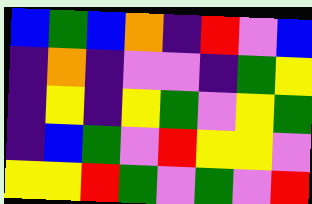[["blue", "green", "blue", "orange", "indigo", "red", "violet", "blue"], ["indigo", "orange", "indigo", "violet", "violet", "indigo", "green", "yellow"], ["indigo", "yellow", "indigo", "yellow", "green", "violet", "yellow", "green"], ["indigo", "blue", "green", "violet", "red", "yellow", "yellow", "violet"], ["yellow", "yellow", "red", "green", "violet", "green", "violet", "red"]]